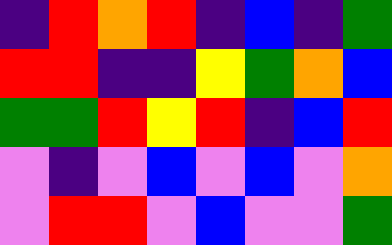[["indigo", "red", "orange", "red", "indigo", "blue", "indigo", "green"], ["red", "red", "indigo", "indigo", "yellow", "green", "orange", "blue"], ["green", "green", "red", "yellow", "red", "indigo", "blue", "red"], ["violet", "indigo", "violet", "blue", "violet", "blue", "violet", "orange"], ["violet", "red", "red", "violet", "blue", "violet", "violet", "green"]]